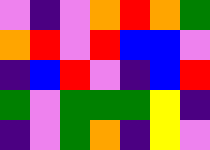[["violet", "indigo", "violet", "orange", "red", "orange", "green"], ["orange", "red", "violet", "red", "blue", "blue", "violet"], ["indigo", "blue", "red", "violet", "indigo", "blue", "red"], ["green", "violet", "green", "green", "green", "yellow", "indigo"], ["indigo", "violet", "green", "orange", "indigo", "yellow", "violet"]]